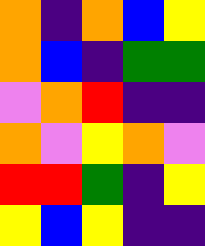[["orange", "indigo", "orange", "blue", "yellow"], ["orange", "blue", "indigo", "green", "green"], ["violet", "orange", "red", "indigo", "indigo"], ["orange", "violet", "yellow", "orange", "violet"], ["red", "red", "green", "indigo", "yellow"], ["yellow", "blue", "yellow", "indigo", "indigo"]]